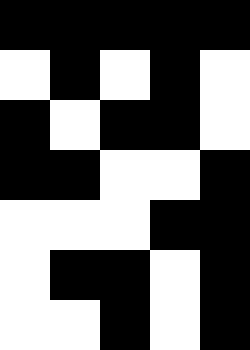[["black", "black", "black", "black", "black"], ["white", "black", "white", "black", "white"], ["black", "white", "black", "black", "white"], ["black", "black", "white", "white", "black"], ["white", "white", "white", "black", "black"], ["white", "black", "black", "white", "black"], ["white", "white", "black", "white", "black"]]